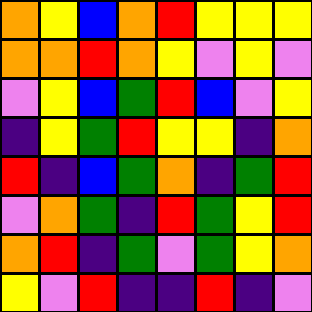[["orange", "yellow", "blue", "orange", "red", "yellow", "yellow", "yellow"], ["orange", "orange", "red", "orange", "yellow", "violet", "yellow", "violet"], ["violet", "yellow", "blue", "green", "red", "blue", "violet", "yellow"], ["indigo", "yellow", "green", "red", "yellow", "yellow", "indigo", "orange"], ["red", "indigo", "blue", "green", "orange", "indigo", "green", "red"], ["violet", "orange", "green", "indigo", "red", "green", "yellow", "red"], ["orange", "red", "indigo", "green", "violet", "green", "yellow", "orange"], ["yellow", "violet", "red", "indigo", "indigo", "red", "indigo", "violet"]]